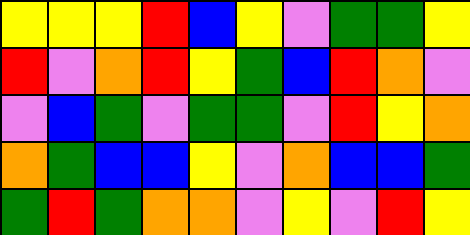[["yellow", "yellow", "yellow", "red", "blue", "yellow", "violet", "green", "green", "yellow"], ["red", "violet", "orange", "red", "yellow", "green", "blue", "red", "orange", "violet"], ["violet", "blue", "green", "violet", "green", "green", "violet", "red", "yellow", "orange"], ["orange", "green", "blue", "blue", "yellow", "violet", "orange", "blue", "blue", "green"], ["green", "red", "green", "orange", "orange", "violet", "yellow", "violet", "red", "yellow"]]